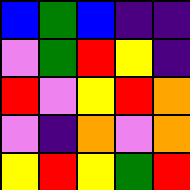[["blue", "green", "blue", "indigo", "indigo"], ["violet", "green", "red", "yellow", "indigo"], ["red", "violet", "yellow", "red", "orange"], ["violet", "indigo", "orange", "violet", "orange"], ["yellow", "red", "yellow", "green", "red"]]